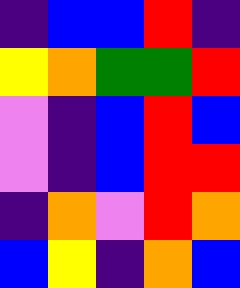[["indigo", "blue", "blue", "red", "indigo"], ["yellow", "orange", "green", "green", "red"], ["violet", "indigo", "blue", "red", "blue"], ["violet", "indigo", "blue", "red", "red"], ["indigo", "orange", "violet", "red", "orange"], ["blue", "yellow", "indigo", "orange", "blue"]]